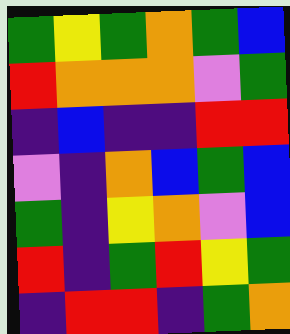[["green", "yellow", "green", "orange", "green", "blue"], ["red", "orange", "orange", "orange", "violet", "green"], ["indigo", "blue", "indigo", "indigo", "red", "red"], ["violet", "indigo", "orange", "blue", "green", "blue"], ["green", "indigo", "yellow", "orange", "violet", "blue"], ["red", "indigo", "green", "red", "yellow", "green"], ["indigo", "red", "red", "indigo", "green", "orange"]]